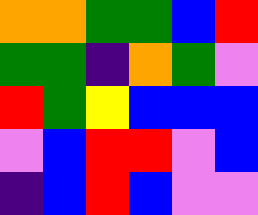[["orange", "orange", "green", "green", "blue", "red"], ["green", "green", "indigo", "orange", "green", "violet"], ["red", "green", "yellow", "blue", "blue", "blue"], ["violet", "blue", "red", "red", "violet", "blue"], ["indigo", "blue", "red", "blue", "violet", "violet"]]